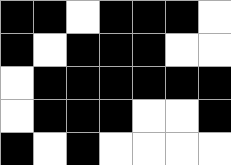[["black", "black", "white", "black", "black", "black", "white"], ["black", "white", "black", "black", "black", "white", "white"], ["white", "black", "black", "black", "black", "black", "black"], ["white", "black", "black", "black", "white", "white", "black"], ["black", "white", "black", "white", "white", "white", "white"]]